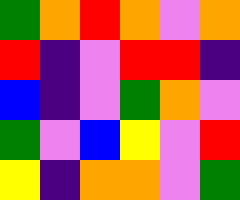[["green", "orange", "red", "orange", "violet", "orange"], ["red", "indigo", "violet", "red", "red", "indigo"], ["blue", "indigo", "violet", "green", "orange", "violet"], ["green", "violet", "blue", "yellow", "violet", "red"], ["yellow", "indigo", "orange", "orange", "violet", "green"]]